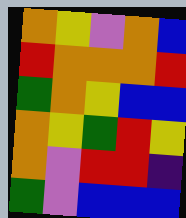[["orange", "yellow", "violet", "orange", "blue"], ["red", "orange", "orange", "orange", "red"], ["green", "orange", "yellow", "blue", "blue"], ["orange", "yellow", "green", "red", "yellow"], ["orange", "violet", "red", "red", "indigo"], ["green", "violet", "blue", "blue", "blue"]]